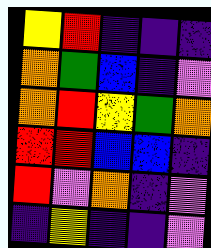[["yellow", "red", "indigo", "indigo", "indigo"], ["orange", "green", "blue", "indigo", "violet"], ["orange", "red", "yellow", "green", "orange"], ["red", "red", "blue", "blue", "indigo"], ["red", "violet", "orange", "indigo", "violet"], ["indigo", "yellow", "indigo", "indigo", "violet"]]